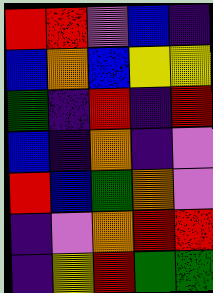[["red", "red", "violet", "blue", "indigo"], ["blue", "orange", "blue", "yellow", "yellow"], ["green", "indigo", "red", "indigo", "red"], ["blue", "indigo", "orange", "indigo", "violet"], ["red", "blue", "green", "orange", "violet"], ["indigo", "violet", "orange", "red", "red"], ["indigo", "yellow", "red", "green", "green"]]